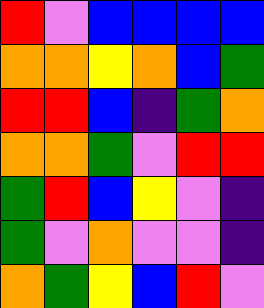[["red", "violet", "blue", "blue", "blue", "blue"], ["orange", "orange", "yellow", "orange", "blue", "green"], ["red", "red", "blue", "indigo", "green", "orange"], ["orange", "orange", "green", "violet", "red", "red"], ["green", "red", "blue", "yellow", "violet", "indigo"], ["green", "violet", "orange", "violet", "violet", "indigo"], ["orange", "green", "yellow", "blue", "red", "violet"]]